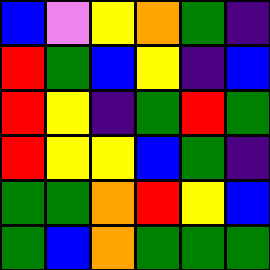[["blue", "violet", "yellow", "orange", "green", "indigo"], ["red", "green", "blue", "yellow", "indigo", "blue"], ["red", "yellow", "indigo", "green", "red", "green"], ["red", "yellow", "yellow", "blue", "green", "indigo"], ["green", "green", "orange", "red", "yellow", "blue"], ["green", "blue", "orange", "green", "green", "green"]]